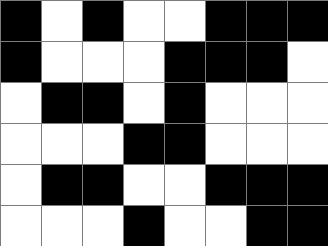[["black", "white", "black", "white", "white", "black", "black", "black"], ["black", "white", "white", "white", "black", "black", "black", "white"], ["white", "black", "black", "white", "black", "white", "white", "white"], ["white", "white", "white", "black", "black", "white", "white", "white"], ["white", "black", "black", "white", "white", "black", "black", "black"], ["white", "white", "white", "black", "white", "white", "black", "black"]]